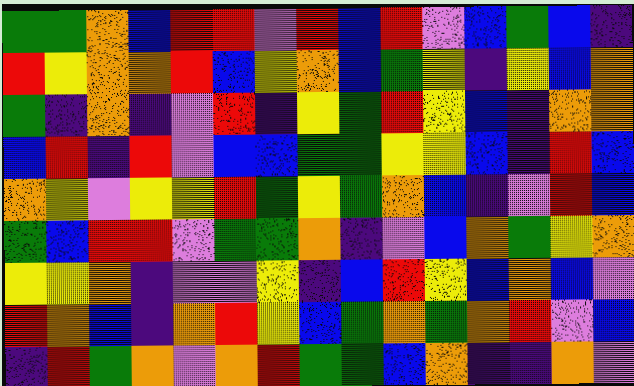[["green", "green", "orange", "blue", "red", "red", "violet", "red", "blue", "red", "violet", "blue", "green", "blue", "indigo"], ["red", "yellow", "orange", "orange", "red", "blue", "yellow", "orange", "blue", "green", "yellow", "indigo", "yellow", "blue", "orange"], ["green", "indigo", "orange", "indigo", "violet", "red", "indigo", "yellow", "green", "red", "yellow", "blue", "indigo", "orange", "orange"], ["blue", "red", "indigo", "red", "violet", "blue", "blue", "green", "green", "yellow", "yellow", "blue", "indigo", "red", "blue"], ["orange", "yellow", "violet", "yellow", "yellow", "red", "green", "yellow", "green", "orange", "blue", "indigo", "violet", "red", "blue"], ["green", "blue", "red", "red", "violet", "green", "green", "orange", "indigo", "violet", "blue", "orange", "green", "yellow", "orange"], ["yellow", "yellow", "orange", "indigo", "violet", "violet", "yellow", "indigo", "blue", "red", "yellow", "blue", "orange", "blue", "violet"], ["red", "orange", "blue", "indigo", "orange", "red", "yellow", "blue", "green", "orange", "green", "orange", "red", "violet", "blue"], ["indigo", "red", "green", "orange", "violet", "orange", "red", "green", "green", "blue", "orange", "indigo", "indigo", "orange", "violet"]]